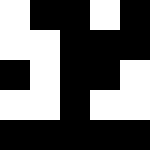[["white", "black", "black", "white", "black"], ["white", "white", "black", "black", "black"], ["black", "white", "black", "black", "white"], ["white", "white", "black", "white", "white"], ["black", "black", "black", "black", "black"]]